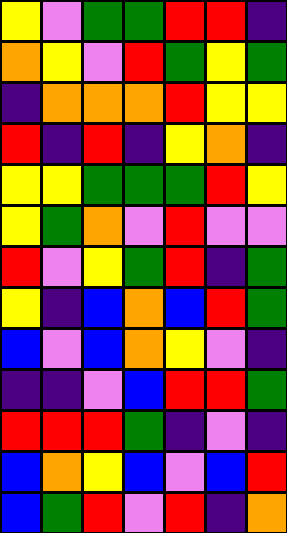[["yellow", "violet", "green", "green", "red", "red", "indigo"], ["orange", "yellow", "violet", "red", "green", "yellow", "green"], ["indigo", "orange", "orange", "orange", "red", "yellow", "yellow"], ["red", "indigo", "red", "indigo", "yellow", "orange", "indigo"], ["yellow", "yellow", "green", "green", "green", "red", "yellow"], ["yellow", "green", "orange", "violet", "red", "violet", "violet"], ["red", "violet", "yellow", "green", "red", "indigo", "green"], ["yellow", "indigo", "blue", "orange", "blue", "red", "green"], ["blue", "violet", "blue", "orange", "yellow", "violet", "indigo"], ["indigo", "indigo", "violet", "blue", "red", "red", "green"], ["red", "red", "red", "green", "indigo", "violet", "indigo"], ["blue", "orange", "yellow", "blue", "violet", "blue", "red"], ["blue", "green", "red", "violet", "red", "indigo", "orange"]]